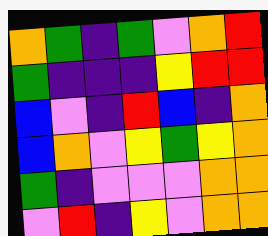[["orange", "green", "indigo", "green", "violet", "orange", "red"], ["green", "indigo", "indigo", "indigo", "yellow", "red", "red"], ["blue", "violet", "indigo", "red", "blue", "indigo", "orange"], ["blue", "orange", "violet", "yellow", "green", "yellow", "orange"], ["green", "indigo", "violet", "violet", "violet", "orange", "orange"], ["violet", "red", "indigo", "yellow", "violet", "orange", "orange"]]